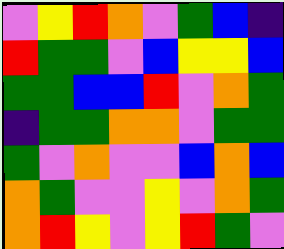[["violet", "yellow", "red", "orange", "violet", "green", "blue", "indigo"], ["red", "green", "green", "violet", "blue", "yellow", "yellow", "blue"], ["green", "green", "blue", "blue", "red", "violet", "orange", "green"], ["indigo", "green", "green", "orange", "orange", "violet", "green", "green"], ["green", "violet", "orange", "violet", "violet", "blue", "orange", "blue"], ["orange", "green", "violet", "violet", "yellow", "violet", "orange", "green"], ["orange", "red", "yellow", "violet", "yellow", "red", "green", "violet"]]